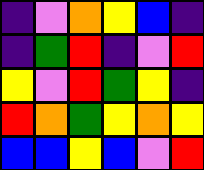[["indigo", "violet", "orange", "yellow", "blue", "indigo"], ["indigo", "green", "red", "indigo", "violet", "red"], ["yellow", "violet", "red", "green", "yellow", "indigo"], ["red", "orange", "green", "yellow", "orange", "yellow"], ["blue", "blue", "yellow", "blue", "violet", "red"]]